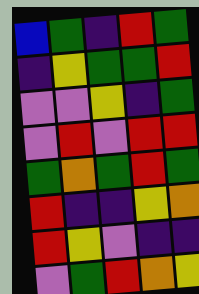[["blue", "green", "indigo", "red", "green"], ["indigo", "yellow", "green", "green", "red"], ["violet", "violet", "yellow", "indigo", "green"], ["violet", "red", "violet", "red", "red"], ["green", "orange", "green", "red", "green"], ["red", "indigo", "indigo", "yellow", "orange"], ["red", "yellow", "violet", "indigo", "indigo"], ["violet", "green", "red", "orange", "yellow"]]